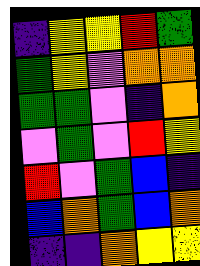[["indigo", "yellow", "yellow", "red", "green"], ["green", "yellow", "violet", "orange", "orange"], ["green", "green", "violet", "indigo", "orange"], ["violet", "green", "violet", "red", "yellow"], ["red", "violet", "green", "blue", "indigo"], ["blue", "orange", "green", "blue", "orange"], ["indigo", "indigo", "orange", "yellow", "yellow"]]